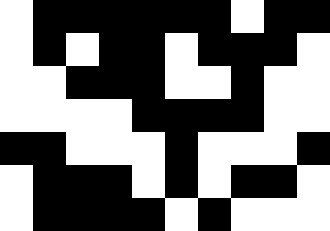[["white", "black", "black", "black", "black", "black", "black", "white", "black", "black"], ["white", "black", "white", "black", "black", "white", "black", "black", "black", "white"], ["white", "white", "black", "black", "black", "white", "white", "black", "white", "white"], ["white", "white", "white", "white", "black", "black", "black", "black", "white", "white"], ["black", "black", "white", "white", "white", "black", "white", "white", "white", "black"], ["white", "black", "black", "black", "white", "black", "white", "black", "black", "white"], ["white", "black", "black", "black", "black", "white", "black", "white", "white", "white"]]